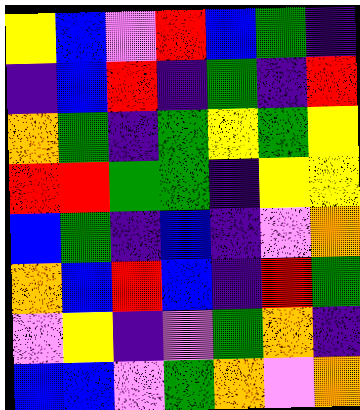[["yellow", "blue", "violet", "red", "blue", "green", "indigo"], ["indigo", "blue", "red", "indigo", "green", "indigo", "red"], ["orange", "green", "indigo", "green", "yellow", "green", "yellow"], ["red", "red", "green", "green", "indigo", "yellow", "yellow"], ["blue", "green", "indigo", "blue", "indigo", "violet", "orange"], ["orange", "blue", "red", "blue", "indigo", "red", "green"], ["violet", "yellow", "indigo", "violet", "green", "orange", "indigo"], ["blue", "blue", "violet", "green", "orange", "violet", "orange"]]